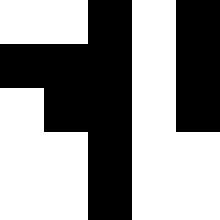[["white", "white", "black", "white", "black"], ["black", "black", "black", "white", "black"], ["white", "black", "black", "white", "black"], ["white", "white", "black", "white", "white"], ["white", "white", "black", "white", "white"]]